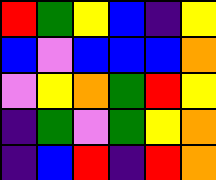[["red", "green", "yellow", "blue", "indigo", "yellow"], ["blue", "violet", "blue", "blue", "blue", "orange"], ["violet", "yellow", "orange", "green", "red", "yellow"], ["indigo", "green", "violet", "green", "yellow", "orange"], ["indigo", "blue", "red", "indigo", "red", "orange"]]